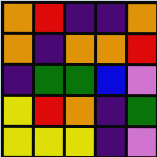[["orange", "red", "indigo", "indigo", "orange"], ["orange", "indigo", "orange", "orange", "red"], ["indigo", "green", "green", "blue", "violet"], ["yellow", "red", "orange", "indigo", "green"], ["yellow", "yellow", "yellow", "indigo", "violet"]]